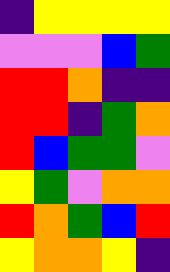[["indigo", "yellow", "yellow", "yellow", "yellow"], ["violet", "violet", "violet", "blue", "green"], ["red", "red", "orange", "indigo", "indigo"], ["red", "red", "indigo", "green", "orange"], ["red", "blue", "green", "green", "violet"], ["yellow", "green", "violet", "orange", "orange"], ["red", "orange", "green", "blue", "red"], ["yellow", "orange", "orange", "yellow", "indigo"]]